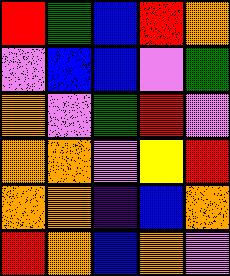[["red", "green", "blue", "red", "orange"], ["violet", "blue", "blue", "violet", "green"], ["orange", "violet", "green", "red", "violet"], ["orange", "orange", "violet", "yellow", "red"], ["orange", "orange", "indigo", "blue", "orange"], ["red", "orange", "blue", "orange", "violet"]]